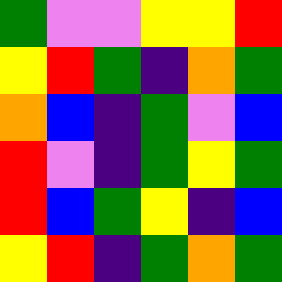[["green", "violet", "violet", "yellow", "yellow", "red"], ["yellow", "red", "green", "indigo", "orange", "green"], ["orange", "blue", "indigo", "green", "violet", "blue"], ["red", "violet", "indigo", "green", "yellow", "green"], ["red", "blue", "green", "yellow", "indigo", "blue"], ["yellow", "red", "indigo", "green", "orange", "green"]]